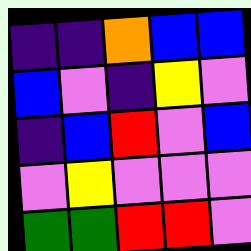[["indigo", "indigo", "orange", "blue", "blue"], ["blue", "violet", "indigo", "yellow", "violet"], ["indigo", "blue", "red", "violet", "blue"], ["violet", "yellow", "violet", "violet", "violet"], ["green", "green", "red", "red", "violet"]]